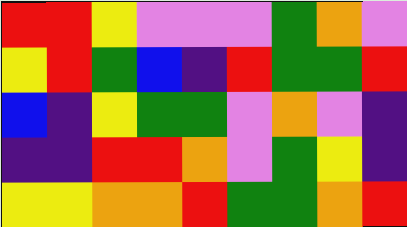[["red", "red", "yellow", "violet", "violet", "violet", "green", "orange", "violet"], ["yellow", "red", "green", "blue", "indigo", "red", "green", "green", "red"], ["blue", "indigo", "yellow", "green", "green", "violet", "orange", "violet", "indigo"], ["indigo", "indigo", "red", "red", "orange", "violet", "green", "yellow", "indigo"], ["yellow", "yellow", "orange", "orange", "red", "green", "green", "orange", "red"]]